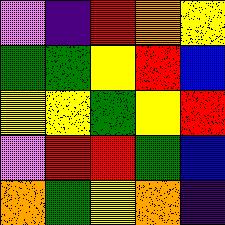[["violet", "indigo", "red", "orange", "yellow"], ["green", "green", "yellow", "red", "blue"], ["yellow", "yellow", "green", "yellow", "red"], ["violet", "red", "red", "green", "blue"], ["orange", "green", "yellow", "orange", "indigo"]]